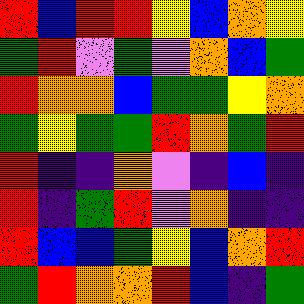[["red", "blue", "red", "red", "yellow", "blue", "orange", "yellow"], ["green", "red", "violet", "green", "violet", "orange", "blue", "green"], ["red", "orange", "orange", "blue", "green", "green", "yellow", "orange"], ["green", "yellow", "green", "green", "red", "orange", "green", "red"], ["red", "indigo", "indigo", "orange", "violet", "indigo", "blue", "indigo"], ["red", "indigo", "green", "red", "violet", "orange", "indigo", "indigo"], ["red", "blue", "blue", "green", "yellow", "blue", "orange", "red"], ["green", "red", "orange", "orange", "red", "blue", "indigo", "green"]]